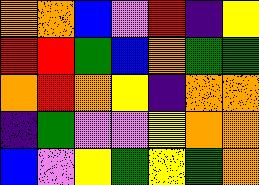[["orange", "orange", "blue", "violet", "red", "indigo", "yellow"], ["red", "red", "green", "blue", "orange", "green", "green"], ["orange", "red", "orange", "yellow", "indigo", "orange", "orange"], ["indigo", "green", "violet", "violet", "yellow", "orange", "orange"], ["blue", "violet", "yellow", "green", "yellow", "green", "orange"]]